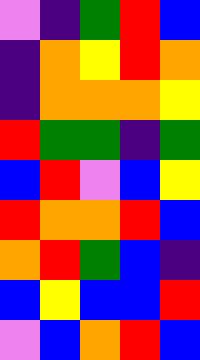[["violet", "indigo", "green", "red", "blue"], ["indigo", "orange", "yellow", "red", "orange"], ["indigo", "orange", "orange", "orange", "yellow"], ["red", "green", "green", "indigo", "green"], ["blue", "red", "violet", "blue", "yellow"], ["red", "orange", "orange", "red", "blue"], ["orange", "red", "green", "blue", "indigo"], ["blue", "yellow", "blue", "blue", "red"], ["violet", "blue", "orange", "red", "blue"]]